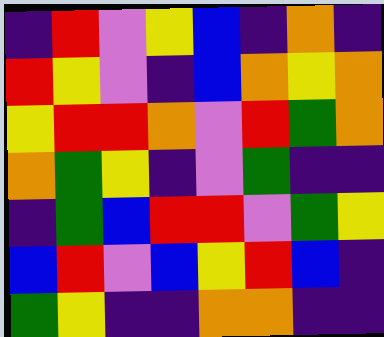[["indigo", "red", "violet", "yellow", "blue", "indigo", "orange", "indigo"], ["red", "yellow", "violet", "indigo", "blue", "orange", "yellow", "orange"], ["yellow", "red", "red", "orange", "violet", "red", "green", "orange"], ["orange", "green", "yellow", "indigo", "violet", "green", "indigo", "indigo"], ["indigo", "green", "blue", "red", "red", "violet", "green", "yellow"], ["blue", "red", "violet", "blue", "yellow", "red", "blue", "indigo"], ["green", "yellow", "indigo", "indigo", "orange", "orange", "indigo", "indigo"]]